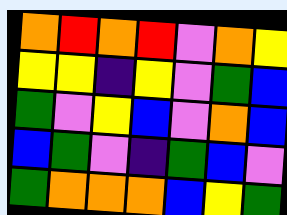[["orange", "red", "orange", "red", "violet", "orange", "yellow"], ["yellow", "yellow", "indigo", "yellow", "violet", "green", "blue"], ["green", "violet", "yellow", "blue", "violet", "orange", "blue"], ["blue", "green", "violet", "indigo", "green", "blue", "violet"], ["green", "orange", "orange", "orange", "blue", "yellow", "green"]]